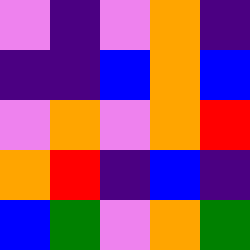[["violet", "indigo", "violet", "orange", "indigo"], ["indigo", "indigo", "blue", "orange", "blue"], ["violet", "orange", "violet", "orange", "red"], ["orange", "red", "indigo", "blue", "indigo"], ["blue", "green", "violet", "orange", "green"]]